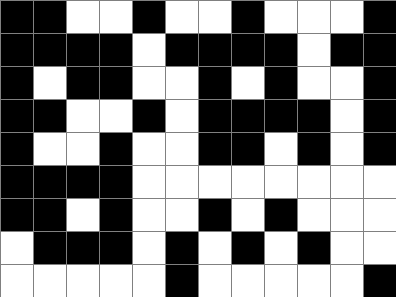[["black", "black", "white", "white", "black", "white", "white", "black", "white", "white", "white", "black"], ["black", "black", "black", "black", "white", "black", "black", "black", "black", "white", "black", "black"], ["black", "white", "black", "black", "white", "white", "black", "white", "black", "white", "white", "black"], ["black", "black", "white", "white", "black", "white", "black", "black", "black", "black", "white", "black"], ["black", "white", "white", "black", "white", "white", "black", "black", "white", "black", "white", "black"], ["black", "black", "black", "black", "white", "white", "white", "white", "white", "white", "white", "white"], ["black", "black", "white", "black", "white", "white", "black", "white", "black", "white", "white", "white"], ["white", "black", "black", "black", "white", "black", "white", "black", "white", "black", "white", "white"], ["white", "white", "white", "white", "white", "black", "white", "white", "white", "white", "white", "black"]]